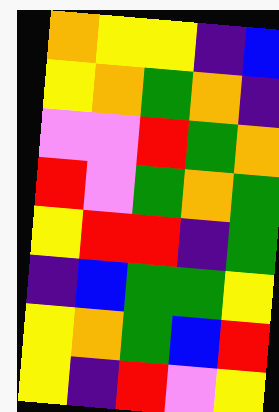[["orange", "yellow", "yellow", "indigo", "blue"], ["yellow", "orange", "green", "orange", "indigo"], ["violet", "violet", "red", "green", "orange"], ["red", "violet", "green", "orange", "green"], ["yellow", "red", "red", "indigo", "green"], ["indigo", "blue", "green", "green", "yellow"], ["yellow", "orange", "green", "blue", "red"], ["yellow", "indigo", "red", "violet", "yellow"]]